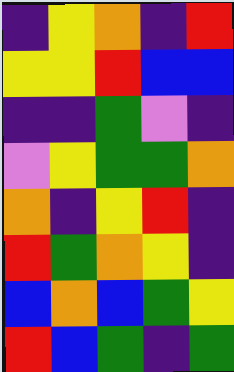[["indigo", "yellow", "orange", "indigo", "red"], ["yellow", "yellow", "red", "blue", "blue"], ["indigo", "indigo", "green", "violet", "indigo"], ["violet", "yellow", "green", "green", "orange"], ["orange", "indigo", "yellow", "red", "indigo"], ["red", "green", "orange", "yellow", "indigo"], ["blue", "orange", "blue", "green", "yellow"], ["red", "blue", "green", "indigo", "green"]]